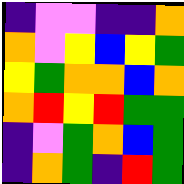[["indigo", "violet", "violet", "indigo", "indigo", "orange"], ["orange", "violet", "yellow", "blue", "yellow", "green"], ["yellow", "green", "orange", "orange", "blue", "orange"], ["orange", "red", "yellow", "red", "green", "green"], ["indigo", "violet", "green", "orange", "blue", "green"], ["indigo", "orange", "green", "indigo", "red", "green"]]